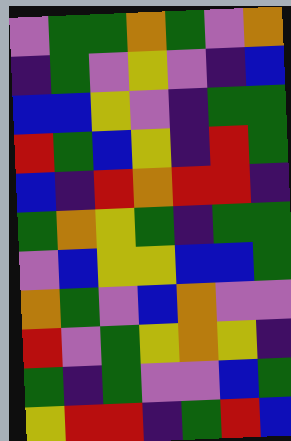[["violet", "green", "green", "orange", "green", "violet", "orange"], ["indigo", "green", "violet", "yellow", "violet", "indigo", "blue"], ["blue", "blue", "yellow", "violet", "indigo", "green", "green"], ["red", "green", "blue", "yellow", "indigo", "red", "green"], ["blue", "indigo", "red", "orange", "red", "red", "indigo"], ["green", "orange", "yellow", "green", "indigo", "green", "green"], ["violet", "blue", "yellow", "yellow", "blue", "blue", "green"], ["orange", "green", "violet", "blue", "orange", "violet", "violet"], ["red", "violet", "green", "yellow", "orange", "yellow", "indigo"], ["green", "indigo", "green", "violet", "violet", "blue", "green"], ["yellow", "red", "red", "indigo", "green", "red", "blue"]]